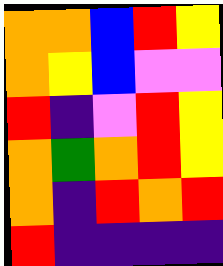[["orange", "orange", "blue", "red", "yellow"], ["orange", "yellow", "blue", "violet", "violet"], ["red", "indigo", "violet", "red", "yellow"], ["orange", "green", "orange", "red", "yellow"], ["orange", "indigo", "red", "orange", "red"], ["red", "indigo", "indigo", "indigo", "indigo"]]